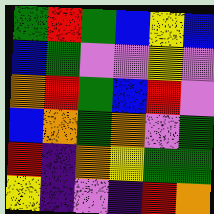[["green", "red", "green", "blue", "yellow", "blue"], ["blue", "green", "violet", "violet", "yellow", "violet"], ["orange", "red", "green", "blue", "red", "violet"], ["blue", "orange", "green", "orange", "violet", "green"], ["red", "indigo", "orange", "yellow", "green", "green"], ["yellow", "indigo", "violet", "indigo", "red", "orange"]]